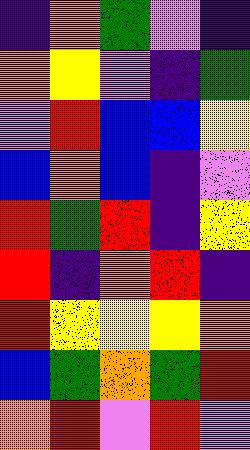[["indigo", "orange", "green", "violet", "indigo"], ["orange", "yellow", "violet", "indigo", "green"], ["violet", "red", "blue", "blue", "yellow"], ["blue", "orange", "blue", "indigo", "violet"], ["red", "green", "red", "indigo", "yellow"], ["red", "indigo", "orange", "red", "indigo"], ["red", "yellow", "yellow", "yellow", "orange"], ["blue", "green", "orange", "green", "red"], ["orange", "red", "violet", "red", "violet"]]